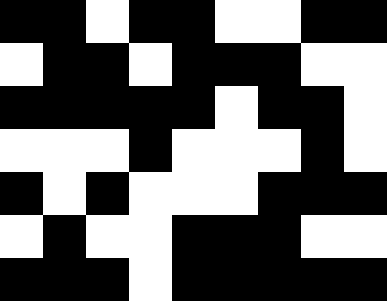[["black", "black", "white", "black", "black", "white", "white", "black", "black"], ["white", "black", "black", "white", "black", "black", "black", "white", "white"], ["black", "black", "black", "black", "black", "white", "black", "black", "white"], ["white", "white", "white", "black", "white", "white", "white", "black", "white"], ["black", "white", "black", "white", "white", "white", "black", "black", "black"], ["white", "black", "white", "white", "black", "black", "black", "white", "white"], ["black", "black", "black", "white", "black", "black", "black", "black", "black"]]